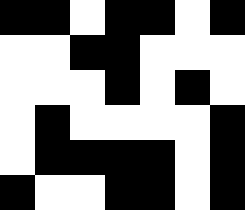[["black", "black", "white", "black", "black", "white", "black"], ["white", "white", "black", "black", "white", "white", "white"], ["white", "white", "white", "black", "white", "black", "white"], ["white", "black", "white", "white", "white", "white", "black"], ["white", "black", "black", "black", "black", "white", "black"], ["black", "white", "white", "black", "black", "white", "black"]]